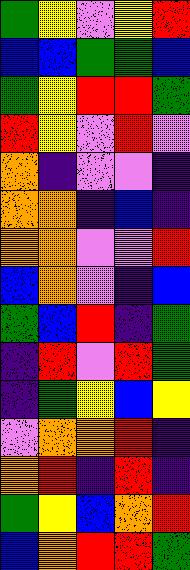[["green", "yellow", "violet", "yellow", "red"], ["blue", "blue", "green", "green", "blue"], ["green", "yellow", "red", "red", "green"], ["red", "yellow", "violet", "red", "violet"], ["orange", "indigo", "violet", "violet", "indigo"], ["orange", "orange", "indigo", "blue", "indigo"], ["orange", "orange", "violet", "violet", "red"], ["blue", "orange", "violet", "indigo", "blue"], ["green", "blue", "red", "indigo", "green"], ["indigo", "red", "violet", "red", "green"], ["indigo", "green", "yellow", "blue", "yellow"], ["violet", "orange", "orange", "red", "indigo"], ["orange", "red", "indigo", "red", "indigo"], ["green", "yellow", "blue", "orange", "red"], ["blue", "orange", "red", "red", "green"]]